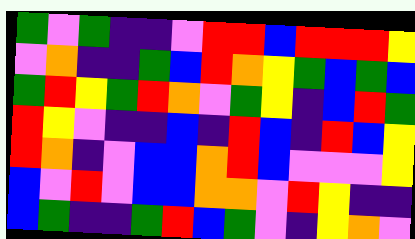[["green", "violet", "green", "indigo", "indigo", "violet", "red", "red", "blue", "red", "red", "red", "yellow"], ["violet", "orange", "indigo", "indigo", "green", "blue", "red", "orange", "yellow", "green", "blue", "green", "blue"], ["green", "red", "yellow", "green", "red", "orange", "violet", "green", "yellow", "indigo", "blue", "red", "green"], ["red", "yellow", "violet", "indigo", "indigo", "blue", "indigo", "red", "blue", "indigo", "red", "blue", "yellow"], ["red", "orange", "indigo", "violet", "blue", "blue", "orange", "red", "blue", "violet", "violet", "violet", "yellow"], ["blue", "violet", "red", "violet", "blue", "blue", "orange", "orange", "violet", "red", "yellow", "indigo", "indigo"], ["blue", "green", "indigo", "indigo", "green", "red", "blue", "green", "violet", "indigo", "yellow", "orange", "violet"]]